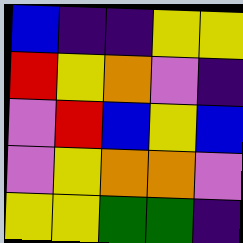[["blue", "indigo", "indigo", "yellow", "yellow"], ["red", "yellow", "orange", "violet", "indigo"], ["violet", "red", "blue", "yellow", "blue"], ["violet", "yellow", "orange", "orange", "violet"], ["yellow", "yellow", "green", "green", "indigo"]]